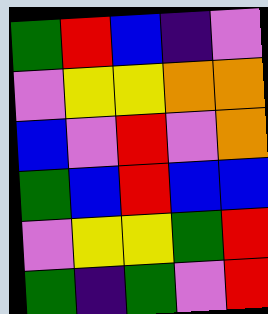[["green", "red", "blue", "indigo", "violet"], ["violet", "yellow", "yellow", "orange", "orange"], ["blue", "violet", "red", "violet", "orange"], ["green", "blue", "red", "blue", "blue"], ["violet", "yellow", "yellow", "green", "red"], ["green", "indigo", "green", "violet", "red"]]